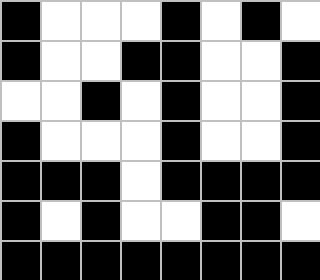[["black", "white", "white", "white", "black", "white", "black", "white"], ["black", "white", "white", "black", "black", "white", "white", "black"], ["white", "white", "black", "white", "black", "white", "white", "black"], ["black", "white", "white", "white", "black", "white", "white", "black"], ["black", "black", "black", "white", "black", "black", "black", "black"], ["black", "white", "black", "white", "white", "black", "black", "white"], ["black", "black", "black", "black", "black", "black", "black", "black"]]